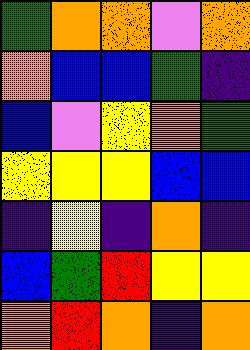[["green", "orange", "orange", "violet", "orange"], ["orange", "blue", "blue", "green", "indigo"], ["blue", "violet", "yellow", "orange", "green"], ["yellow", "yellow", "yellow", "blue", "blue"], ["indigo", "yellow", "indigo", "orange", "indigo"], ["blue", "green", "red", "yellow", "yellow"], ["orange", "red", "orange", "indigo", "orange"]]